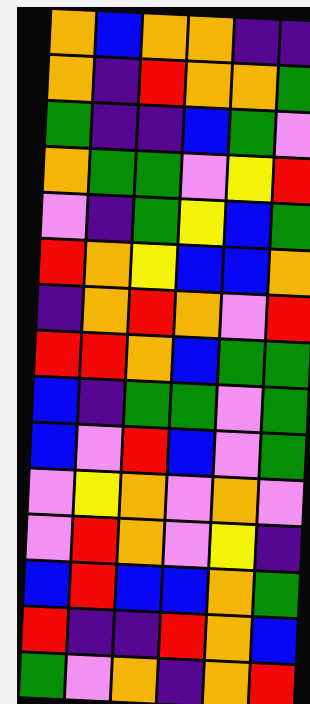[["orange", "blue", "orange", "orange", "indigo", "indigo"], ["orange", "indigo", "red", "orange", "orange", "green"], ["green", "indigo", "indigo", "blue", "green", "violet"], ["orange", "green", "green", "violet", "yellow", "red"], ["violet", "indigo", "green", "yellow", "blue", "green"], ["red", "orange", "yellow", "blue", "blue", "orange"], ["indigo", "orange", "red", "orange", "violet", "red"], ["red", "red", "orange", "blue", "green", "green"], ["blue", "indigo", "green", "green", "violet", "green"], ["blue", "violet", "red", "blue", "violet", "green"], ["violet", "yellow", "orange", "violet", "orange", "violet"], ["violet", "red", "orange", "violet", "yellow", "indigo"], ["blue", "red", "blue", "blue", "orange", "green"], ["red", "indigo", "indigo", "red", "orange", "blue"], ["green", "violet", "orange", "indigo", "orange", "red"]]